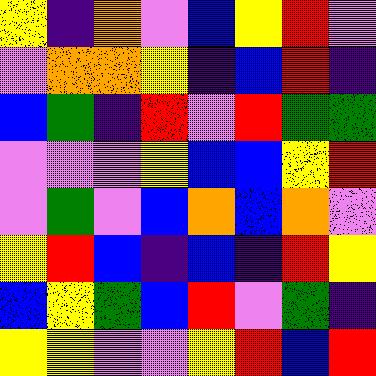[["yellow", "indigo", "orange", "violet", "blue", "yellow", "red", "violet"], ["violet", "orange", "orange", "yellow", "indigo", "blue", "red", "indigo"], ["blue", "green", "indigo", "red", "violet", "red", "green", "green"], ["violet", "violet", "violet", "yellow", "blue", "blue", "yellow", "red"], ["violet", "green", "violet", "blue", "orange", "blue", "orange", "violet"], ["yellow", "red", "blue", "indigo", "blue", "indigo", "red", "yellow"], ["blue", "yellow", "green", "blue", "red", "violet", "green", "indigo"], ["yellow", "yellow", "violet", "violet", "yellow", "red", "blue", "red"]]